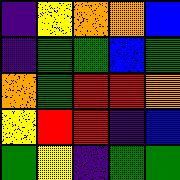[["indigo", "yellow", "orange", "orange", "blue"], ["indigo", "green", "green", "blue", "green"], ["orange", "green", "red", "red", "orange"], ["yellow", "red", "red", "indigo", "blue"], ["green", "yellow", "indigo", "green", "green"]]